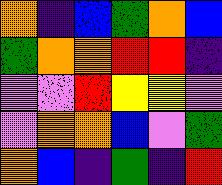[["orange", "indigo", "blue", "green", "orange", "blue"], ["green", "orange", "orange", "red", "red", "indigo"], ["violet", "violet", "red", "yellow", "yellow", "violet"], ["violet", "orange", "orange", "blue", "violet", "green"], ["orange", "blue", "indigo", "green", "indigo", "red"]]